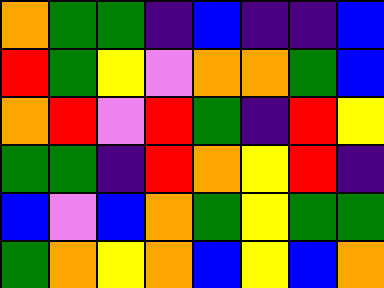[["orange", "green", "green", "indigo", "blue", "indigo", "indigo", "blue"], ["red", "green", "yellow", "violet", "orange", "orange", "green", "blue"], ["orange", "red", "violet", "red", "green", "indigo", "red", "yellow"], ["green", "green", "indigo", "red", "orange", "yellow", "red", "indigo"], ["blue", "violet", "blue", "orange", "green", "yellow", "green", "green"], ["green", "orange", "yellow", "orange", "blue", "yellow", "blue", "orange"]]